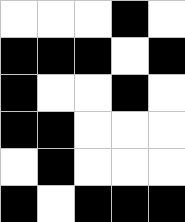[["white", "white", "white", "black", "white"], ["black", "black", "black", "white", "black"], ["black", "white", "white", "black", "white"], ["black", "black", "white", "white", "white"], ["white", "black", "white", "white", "white"], ["black", "white", "black", "black", "black"]]